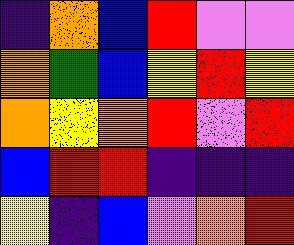[["indigo", "orange", "blue", "red", "violet", "violet"], ["orange", "green", "blue", "yellow", "red", "yellow"], ["orange", "yellow", "orange", "red", "violet", "red"], ["blue", "red", "red", "indigo", "indigo", "indigo"], ["yellow", "indigo", "blue", "violet", "orange", "red"]]